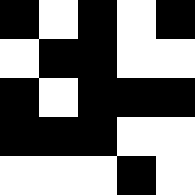[["black", "white", "black", "white", "black"], ["white", "black", "black", "white", "white"], ["black", "white", "black", "black", "black"], ["black", "black", "black", "white", "white"], ["white", "white", "white", "black", "white"]]